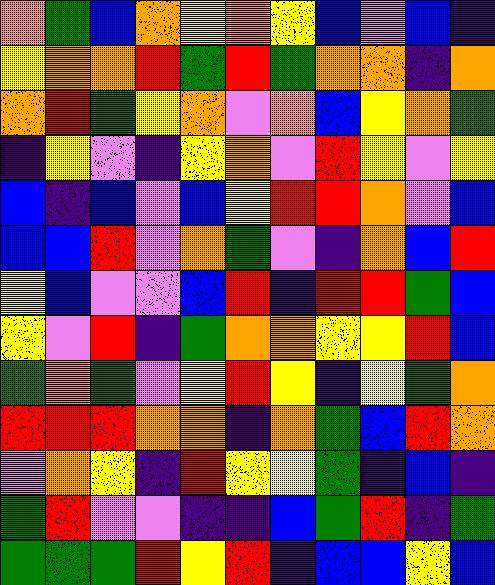[["orange", "green", "blue", "orange", "yellow", "orange", "yellow", "blue", "violet", "blue", "indigo"], ["yellow", "orange", "orange", "red", "green", "red", "green", "orange", "orange", "indigo", "orange"], ["orange", "red", "green", "yellow", "orange", "violet", "orange", "blue", "yellow", "orange", "green"], ["indigo", "yellow", "violet", "indigo", "yellow", "orange", "violet", "red", "yellow", "violet", "yellow"], ["blue", "indigo", "blue", "violet", "blue", "yellow", "red", "red", "orange", "violet", "blue"], ["blue", "blue", "red", "violet", "orange", "green", "violet", "indigo", "orange", "blue", "red"], ["yellow", "blue", "violet", "violet", "blue", "red", "indigo", "red", "red", "green", "blue"], ["yellow", "violet", "red", "indigo", "green", "orange", "orange", "yellow", "yellow", "red", "blue"], ["green", "orange", "green", "violet", "yellow", "red", "yellow", "indigo", "yellow", "green", "orange"], ["red", "red", "red", "orange", "orange", "indigo", "orange", "green", "blue", "red", "orange"], ["violet", "orange", "yellow", "indigo", "red", "yellow", "yellow", "green", "indigo", "blue", "indigo"], ["green", "red", "violet", "violet", "indigo", "indigo", "blue", "green", "red", "indigo", "green"], ["green", "green", "green", "red", "yellow", "red", "indigo", "blue", "blue", "yellow", "blue"]]